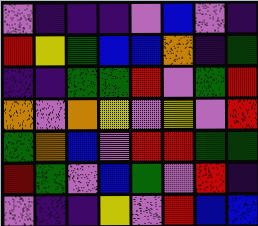[["violet", "indigo", "indigo", "indigo", "violet", "blue", "violet", "indigo"], ["red", "yellow", "green", "blue", "blue", "orange", "indigo", "green"], ["indigo", "indigo", "green", "green", "red", "violet", "green", "red"], ["orange", "violet", "orange", "yellow", "violet", "yellow", "violet", "red"], ["green", "orange", "blue", "violet", "red", "red", "green", "green"], ["red", "green", "violet", "blue", "green", "violet", "red", "indigo"], ["violet", "indigo", "indigo", "yellow", "violet", "red", "blue", "blue"]]